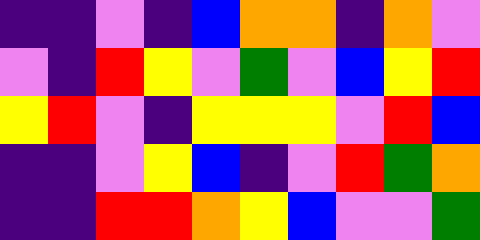[["indigo", "indigo", "violet", "indigo", "blue", "orange", "orange", "indigo", "orange", "violet"], ["violet", "indigo", "red", "yellow", "violet", "green", "violet", "blue", "yellow", "red"], ["yellow", "red", "violet", "indigo", "yellow", "yellow", "yellow", "violet", "red", "blue"], ["indigo", "indigo", "violet", "yellow", "blue", "indigo", "violet", "red", "green", "orange"], ["indigo", "indigo", "red", "red", "orange", "yellow", "blue", "violet", "violet", "green"]]